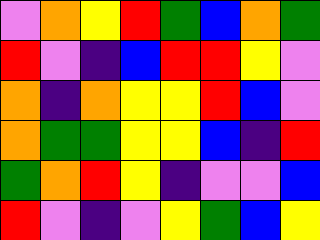[["violet", "orange", "yellow", "red", "green", "blue", "orange", "green"], ["red", "violet", "indigo", "blue", "red", "red", "yellow", "violet"], ["orange", "indigo", "orange", "yellow", "yellow", "red", "blue", "violet"], ["orange", "green", "green", "yellow", "yellow", "blue", "indigo", "red"], ["green", "orange", "red", "yellow", "indigo", "violet", "violet", "blue"], ["red", "violet", "indigo", "violet", "yellow", "green", "blue", "yellow"]]